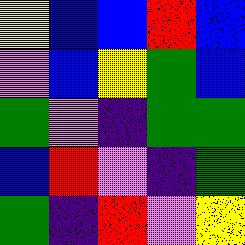[["yellow", "blue", "blue", "red", "blue"], ["violet", "blue", "yellow", "green", "blue"], ["green", "violet", "indigo", "green", "green"], ["blue", "red", "violet", "indigo", "green"], ["green", "indigo", "red", "violet", "yellow"]]